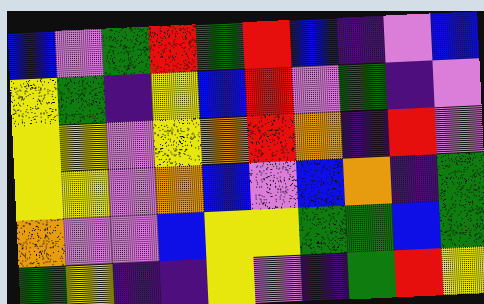[["blue", "violet", "green", "red", "green", "red", "blue", "indigo", "violet", "blue"], ["yellow", "green", "indigo", "yellow", "blue", "red", "violet", "green", "indigo", "violet"], ["yellow", "yellow", "violet", "yellow", "orange", "red", "orange", "indigo", "red", "violet"], ["yellow", "yellow", "violet", "orange", "blue", "violet", "blue", "orange", "indigo", "green"], ["orange", "violet", "violet", "blue", "yellow", "yellow", "green", "green", "blue", "green"], ["green", "yellow", "indigo", "indigo", "yellow", "violet", "indigo", "green", "red", "yellow"]]